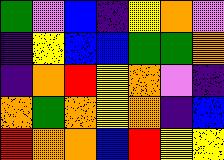[["green", "violet", "blue", "indigo", "yellow", "orange", "violet"], ["indigo", "yellow", "blue", "blue", "green", "green", "orange"], ["indigo", "orange", "red", "yellow", "orange", "violet", "indigo"], ["orange", "green", "orange", "yellow", "orange", "indigo", "blue"], ["red", "orange", "orange", "blue", "red", "yellow", "yellow"]]